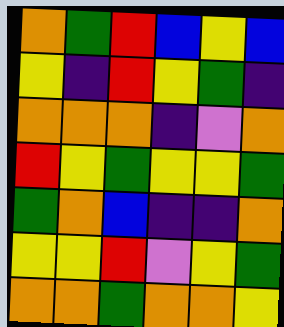[["orange", "green", "red", "blue", "yellow", "blue"], ["yellow", "indigo", "red", "yellow", "green", "indigo"], ["orange", "orange", "orange", "indigo", "violet", "orange"], ["red", "yellow", "green", "yellow", "yellow", "green"], ["green", "orange", "blue", "indigo", "indigo", "orange"], ["yellow", "yellow", "red", "violet", "yellow", "green"], ["orange", "orange", "green", "orange", "orange", "yellow"]]